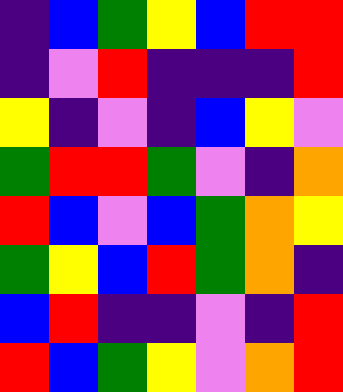[["indigo", "blue", "green", "yellow", "blue", "red", "red"], ["indigo", "violet", "red", "indigo", "indigo", "indigo", "red"], ["yellow", "indigo", "violet", "indigo", "blue", "yellow", "violet"], ["green", "red", "red", "green", "violet", "indigo", "orange"], ["red", "blue", "violet", "blue", "green", "orange", "yellow"], ["green", "yellow", "blue", "red", "green", "orange", "indigo"], ["blue", "red", "indigo", "indigo", "violet", "indigo", "red"], ["red", "blue", "green", "yellow", "violet", "orange", "red"]]